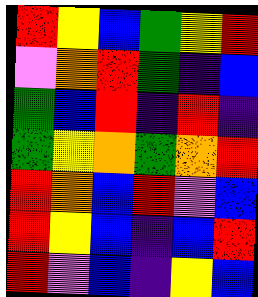[["red", "yellow", "blue", "green", "yellow", "red"], ["violet", "orange", "red", "green", "indigo", "blue"], ["green", "blue", "red", "indigo", "red", "indigo"], ["green", "yellow", "orange", "green", "orange", "red"], ["red", "orange", "blue", "red", "violet", "blue"], ["red", "yellow", "blue", "indigo", "blue", "red"], ["red", "violet", "blue", "indigo", "yellow", "blue"]]